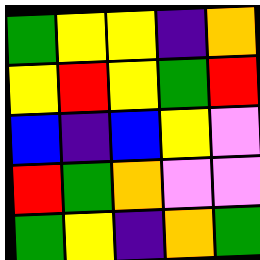[["green", "yellow", "yellow", "indigo", "orange"], ["yellow", "red", "yellow", "green", "red"], ["blue", "indigo", "blue", "yellow", "violet"], ["red", "green", "orange", "violet", "violet"], ["green", "yellow", "indigo", "orange", "green"]]